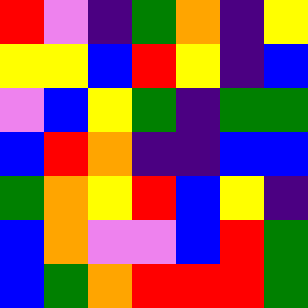[["red", "violet", "indigo", "green", "orange", "indigo", "yellow"], ["yellow", "yellow", "blue", "red", "yellow", "indigo", "blue"], ["violet", "blue", "yellow", "green", "indigo", "green", "green"], ["blue", "red", "orange", "indigo", "indigo", "blue", "blue"], ["green", "orange", "yellow", "red", "blue", "yellow", "indigo"], ["blue", "orange", "violet", "violet", "blue", "red", "green"], ["blue", "green", "orange", "red", "red", "red", "green"]]